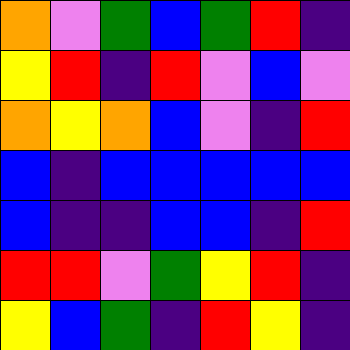[["orange", "violet", "green", "blue", "green", "red", "indigo"], ["yellow", "red", "indigo", "red", "violet", "blue", "violet"], ["orange", "yellow", "orange", "blue", "violet", "indigo", "red"], ["blue", "indigo", "blue", "blue", "blue", "blue", "blue"], ["blue", "indigo", "indigo", "blue", "blue", "indigo", "red"], ["red", "red", "violet", "green", "yellow", "red", "indigo"], ["yellow", "blue", "green", "indigo", "red", "yellow", "indigo"]]